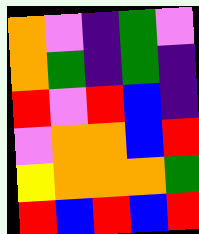[["orange", "violet", "indigo", "green", "violet"], ["orange", "green", "indigo", "green", "indigo"], ["red", "violet", "red", "blue", "indigo"], ["violet", "orange", "orange", "blue", "red"], ["yellow", "orange", "orange", "orange", "green"], ["red", "blue", "red", "blue", "red"]]